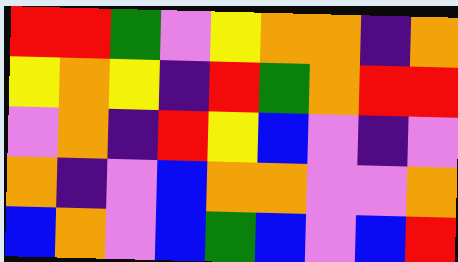[["red", "red", "green", "violet", "yellow", "orange", "orange", "indigo", "orange"], ["yellow", "orange", "yellow", "indigo", "red", "green", "orange", "red", "red"], ["violet", "orange", "indigo", "red", "yellow", "blue", "violet", "indigo", "violet"], ["orange", "indigo", "violet", "blue", "orange", "orange", "violet", "violet", "orange"], ["blue", "orange", "violet", "blue", "green", "blue", "violet", "blue", "red"]]